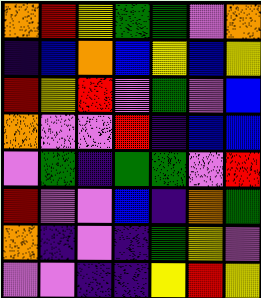[["orange", "red", "yellow", "green", "green", "violet", "orange"], ["indigo", "blue", "orange", "blue", "yellow", "blue", "yellow"], ["red", "yellow", "red", "violet", "green", "violet", "blue"], ["orange", "violet", "violet", "red", "indigo", "blue", "blue"], ["violet", "green", "indigo", "green", "green", "violet", "red"], ["red", "violet", "violet", "blue", "indigo", "orange", "green"], ["orange", "indigo", "violet", "indigo", "green", "yellow", "violet"], ["violet", "violet", "indigo", "indigo", "yellow", "red", "yellow"]]